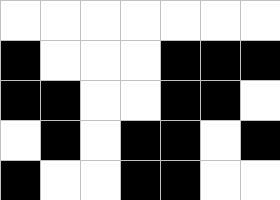[["white", "white", "white", "white", "white", "white", "white"], ["black", "white", "white", "white", "black", "black", "black"], ["black", "black", "white", "white", "black", "black", "white"], ["white", "black", "white", "black", "black", "white", "black"], ["black", "white", "white", "black", "black", "white", "white"]]